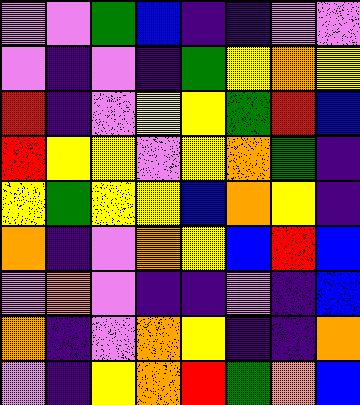[["violet", "violet", "green", "blue", "indigo", "indigo", "violet", "violet"], ["violet", "indigo", "violet", "indigo", "green", "yellow", "orange", "yellow"], ["red", "indigo", "violet", "yellow", "yellow", "green", "red", "blue"], ["red", "yellow", "yellow", "violet", "yellow", "orange", "green", "indigo"], ["yellow", "green", "yellow", "yellow", "blue", "orange", "yellow", "indigo"], ["orange", "indigo", "violet", "orange", "yellow", "blue", "red", "blue"], ["violet", "orange", "violet", "indigo", "indigo", "violet", "indigo", "blue"], ["orange", "indigo", "violet", "orange", "yellow", "indigo", "indigo", "orange"], ["violet", "indigo", "yellow", "orange", "red", "green", "orange", "blue"]]